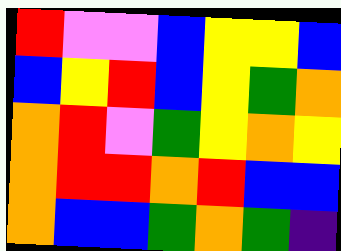[["red", "violet", "violet", "blue", "yellow", "yellow", "blue"], ["blue", "yellow", "red", "blue", "yellow", "green", "orange"], ["orange", "red", "violet", "green", "yellow", "orange", "yellow"], ["orange", "red", "red", "orange", "red", "blue", "blue"], ["orange", "blue", "blue", "green", "orange", "green", "indigo"]]